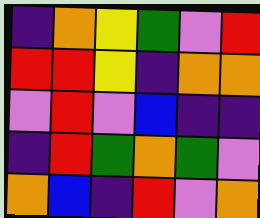[["indigo", "orange", "yellow", "green", "violet", "red"], ["red", "red", "yellow", "indigo", "orange", "orange"], ["violet", "red", "violet", "blue", "indigo", "indigo"], ["indigo", "red", "green", "orange", "green", "violet"], ["orange", "blue", "indigo", "red", "violet", "orange"]]